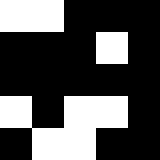[["white", "white", "black", "black", "black"], ["black", "black", "black", "white", "black"], ["black", "black", "black", "black", "black"], ["white", "black", "white", "white", "black"], ["black", "white", "white", "black", "black"]]